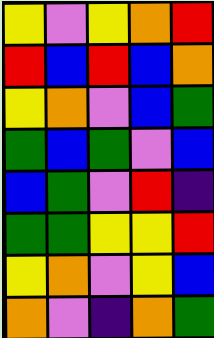[["yellow", "violet", "yellow", "orange", "red"], ["red", "blue", "red", "blue", "orange"], ["yellow", "orange", "violet", "blue", "green"], ["green", "blue", "green", "violet", "blue"], ["blue", "green", "violet", "red", "indigo"], ["green", "green", "yellow", "yellow", "red"], ["yellow", "orange", "violet", "yellow", "blue"], ["orange", "violet", "indigo", "orange", "green"]]